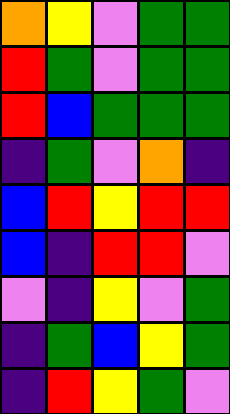[["orange", "yellow", "violet", "green", "green"], ["red", "green", "violet", "green", "green"], ["red", "blue", "green", "green", "green"], ["indigo", "green", "violet", "orange", "indigo"], ["blue", "red", "yellow", "red", "red"], ["blue", "indigo", "red", "red", "violet"], ["violet", "indigo", "yellow", "violet", "green"], ["indigo", "green", "blue", "yellow", "green"], ["indigo", "red", "yellow", "green", "violet"]]